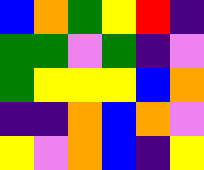[["blue", "orange", "green", "yellow", "red", "indigo"], ["green", "green", "violet", "green", "indigo", "violet"], ["green", "yellow", "yellow", "yellow", "blue", "orange"], ["indigo", "indigo", "orange", "blue", "orange", "violet"], ["yellow", "violet", "orange", "blue", "indigo", "yellow"]]